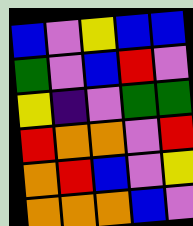[["blue", "violet", "yellow", "blue", "blue"], ["green", "violet", "blue", "red", "violet"], ["yellow", "indigo", "violet", "green", "green"], ["red", "orange", "orange", "violet", "red"], ["orange", "red", "blue", "violet", "yellow"], ["orange", "orange", "orange", "blue", "violet"]]